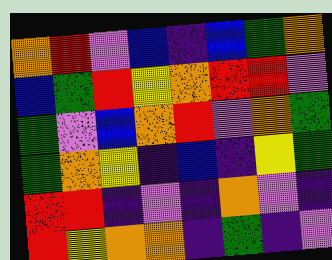[["orange", "red", "violet", "blue", "indigo", "blue", "green", "orange"], ["blue", "green", "red", "yellow", "orange", "red", "red", "violet"], ["green", "violet", "blue", "orange", "red", "violet", "orange", "green"], ["green", "orange", "yellow", "indigo", "blue", "indigo", "yellow", "green"], ["red", "red", "indigo", "violet", "indigo", "orange", "violet", "indigo"], ["red", "yellow", "orange", "orange", "indigo", "green", "indigo", "violet"]]